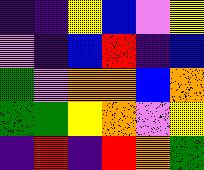[["indigo", "indigo", "yellow", "blue", "violet", "yellow"], ["violet", "indigo", "blue", "red", "indigo", "blue"], ["green", "violet", "orange", "orange", "blue", "orange"], ["green", "green", "yellow", "orange", "violet", "yellow"], ["indigo", "red", "indigo", "red", "orange", "green"]]